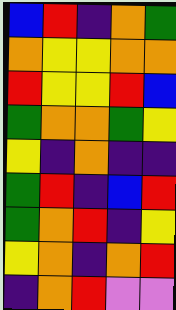[["blue", "red", "indigo", "orange", "green"], ["orange", "yellow", "yellow", "orange", "orange"], ["red", "yellow", "yellow", "red", "blue"], ["green", "orange", "orange", "green", "yellow"], ["yellow", "indigo", "orange", "indigo", "indigo"], ["green", "red", "indigo", "blue", "red"], ["green", "orange", "red", "indigo", "yellow"], ["yellow", "orange", "indigo", "orange", "red"], ["indigo", "orange", "red", "violet", "violet"]]